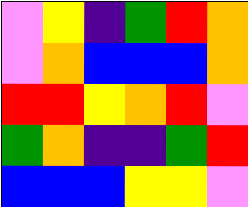[["violet", "yellow", "indigo", "green", "red", "orange"], ["violet", "orange", "blue", "blue", "blue", "orange"], ["red", "red", "yellow", "orange", "red", "violet"], ["green", "orange", "indigo", "indigo", "green", "red"], ["blue", "blue", "blue", "yellow", "yellow", "violet"]]